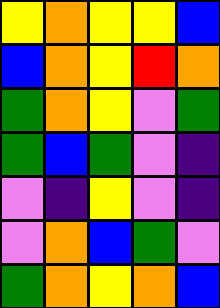[["yellow", "orange", "yellow", "yellow", "blue"], ["blue", "orange", "yellow", "red", "orange"], ["green", "orange", "yellow", "violet", "green"], ["green", "blue", "green", "violet", "indigo"], ["violet", "indigo", "yellow", "violet", "indigo"], ["violet", "orange", "blue", "green", "violet"], ["green", "orange", "yellow", "orange", "blue"]]